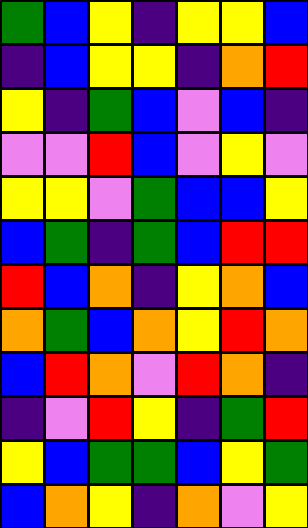[["green", "blue", "yellow", "indigo", "yellow", "yellow", "blue"], ["indigo", "blue", "yellow", "yellow", "indigo", "orange", "red"], ["yellow", "indigo", "green", "blue", "violet", "blue", "indigo"], ["violet", "violet", "red", "blue", "violet", "yellow", "violet"], ["yellow", "yellow", "violet", "green", "blue", "blue", "yellow"], ["blue", "green", "indigo", "green", "blue", "red", "red"], ["red", "blue", "orange", "indigo", "yellow", "orange", "blue"], ["orange", "green", "blue", "orange", "yellow", "red", "orange"], ["blue", "red", "orange", "violet", "red", "orange", "indigo"], ["indigo", "violet", "red", "yellow", "indigo", "green", "red"], ["yellow", "blue", "green", "green", "blue", "yellow", "green"], ["blue", "orange", "yellow", "indigo", "orange", "violet", "yellow"]]